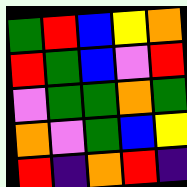[["green", "red", "blue", "yellow", "orange"], ["red", "green", "blue", "violet", "red"], ["violet", "green", "green", "orange", "green"], ["orange", "violet", "green", "blue", "yellow"], ["red", "indigo", "orange", "red", "indigo"]]